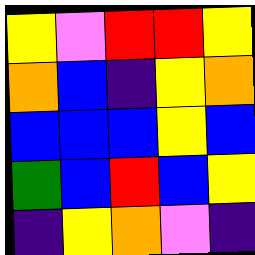[["yellow", "violet", "red", "red", "yellow"], ["orange", "blue", "indigo", "yellow", "orange"], ["blue", "blue", "blue", "yellow", "blue"], ["green", "blue", "red", "blue", "yellow"], ["indigo", "yellow", "orange", "violet", "indigo"]]